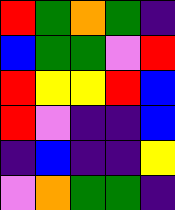[["red", "green", "orange", "green", "indigo"], ["blue", "green", "green", "violet", "red"], ["red", "yellow", "yellow", "red", "blue"], ["red", "violet", "indigo", "indigo", "blue"], ["indigo", "blue", "indigo", "indigo", "yellow"], ["violet", "orange", "green", "green", "indigo"]]